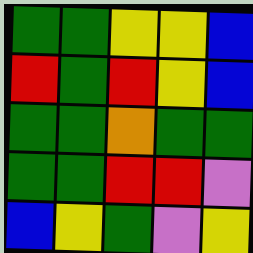[["green", "green", "yellow", "yellow", "blue"], ["red", "green", "red", "yellow", "blue"], ["green", "green", "orange", "green", "green"], ["green", "green", "red", "red", "violet"], ["blue", "yellow", "green", "violet", "yellow"]]